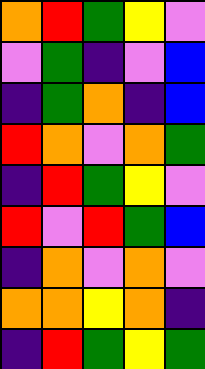[["orange", "red", "green", "yellow", "violet"], ["violet", "green", "indigo", "violet", "blue"], ["indigo", "green", "orange", "indigo", "blue"], ["red", "orange", "violet", "orange", "green"], ["indigo", "red", "green", "yellow", "violet"], ["red", "violet", "red", "green", "blue"], ["indigo", "orange", "violet", "orange", "violet"], ["orange", "orange", "yellow", "orange", "indigo"], ["indigo", "red", "green", "yellow", "green"]]